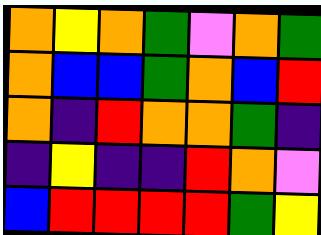[["orange", "yellow", "orange", "green", "violet", "orange", "green"], ["orange", "blue", "blue", "green", "orange", "blue", "red"], ["orange", "indigo", "red", "orange", "orange", "green", "indigo"], ["indigo", "yellow", "indigo", "indigo", "red", "orange", "violet"], ["blue", "red", "red", "red", "red", "green", "yellow"]]